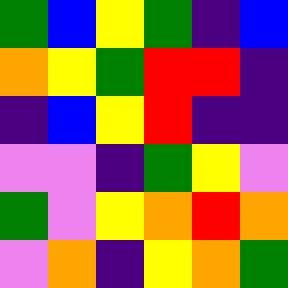[["green", "blue", "yellow", "green", "indigo", "blue"], ["orange", "yellow", "green", "red", "red", "indigo"], ["indigo", "blue", "yellow", "red", "indigo", "indigo"], ["violet", "violet", "indigo", "green", "yellow", "violet"], ["green", "violet", "yellow", "orange", "red", "orange"], ["violet", "orange", "indigo", "yellow", "orange", "green"]]